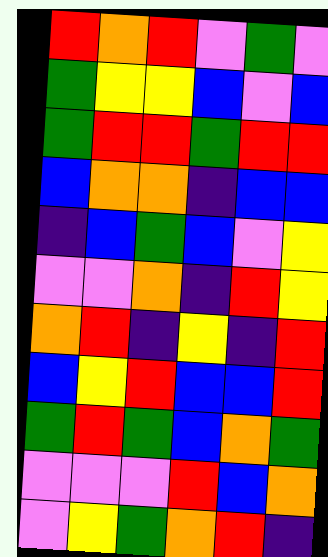[["red", "orange", "red", "violet", "green", "violet"], ["green", "yellow", "yellow", "blue", "violet", "blue"], ["green", "red", "red", "green", "red", "red"], ["blue", "orange", "orange", "indigo", "blue", "blue"], ["indigo", "blue", "green", "blue", "violet", "yellow"], ["violet", "violet", "orange", "indigo", "red", "yellow"], ["orange", "red", "indigo", "yellow", "indigo", "red"], ["blue", "yellow", "red", "blue", "blue", "red"], ["green", "red", "green", "blue", "orange", "green"], ["violet", "violet", "violet", "red", "blue", "orange"], ["violet", "yellow", "green", "orange", "red", "indigo"]]